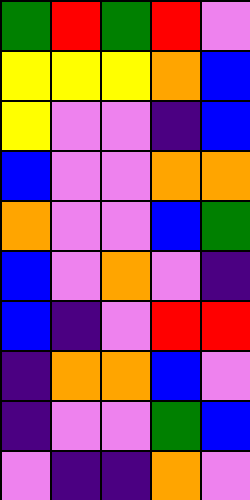[["green", "red", "green", "red", "violet"], ["yellow", "yellow", "yellow", "orange", "blue"], ["yellow", "violet", "violet", "indigo", "blue"], ["blue", "violet", "violet", "orange", "orange"], ["orange", "violet", "violet", "blue", "green"], ["blue", "violet", "orange", "violet", "indigo"], ["blue", "indigo", "violet", "red", "red"], ["indigo", "orange", "orange", "blue", "violet"], ["indigo", "violet", "violet", "green", "blue"], ["violet", "indigo", "indigo", "orange", "violet"]]